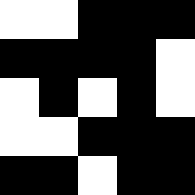[["white", "white", "black", "black", "black"], ["black", "black", "black", "black", "white"], ["white", "black", "white", "black", "white"], ["white", "white", "black", "black", "black"], ["black", "black", "white", "black", "black"]]